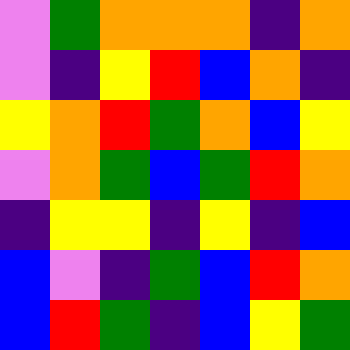[["violet", "green", "orange", "orange", "orange", "indigo", "orange"], ["violet", "indigo", "yellow", "red", "blue", "orange", "indigo"], ["yellow", "orange", "red", "green", "orange", "blue", "yellow"], ["violet", "orange", "green", "blue", "green", "red", "orange"], ["indigo", "yellow", "yellow", "indigo", "yellow", "indigo", "blue"], ["blue", "violet", "indigo", "green", "blue", "red", "orange"], ["blue", "red", "green", "indigo", "blue", "yellow", "green"]]